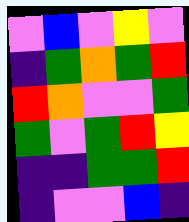[["violet", "blue", "violet", "yellow", "violet"], ["indigo", "green", "orange", "green", "red"], ["red", "orange", "violet", "violet", "green"], ["green", "violet", "green", "red", "yellow"], ["indigo", "indigo", "green", "green", "red"], ["indigo", "violet", "violet", "blue", "indigo"]]